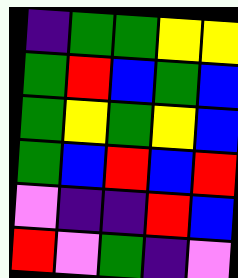[["indigo", "green", "green", "yellow", "yellow"], ["green", "red", "blue", "green", "blue"], ["green", "yellow", "green", "yellow", "blue"], ["green", "blue", "red", "blue", "red"], ["violet", "indigo", "indigo", "red", "blue"], ["red", "violet", "green", "indigo", "violet"]]